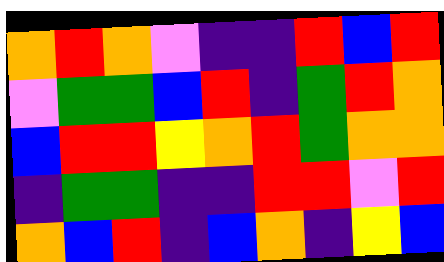[["orange", "red", "orange", "violet", "indigo", "indigo", "red", "blue", "red"], ["violet", "green", "green", "blue", "red", "indigo", "green", "red", "orange"], ["blue", "red", "red", "yellow", "orange", "red", "green", "orange", "orange"], ["indigo", "green", "green", "indigo", "indigo", "red", "red", "violet", "red"], ["orange", "blue", "red", "indigo", "blue", "orange", "indigo", "yellow", "blue"]]